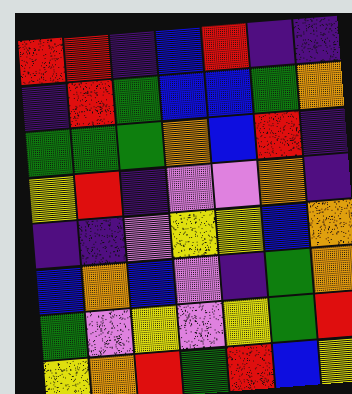[["red", "red", "indigo", "blue", "red", "indigo", "indigo"], ["indigo", "red", "green", "blue", "blue", "green", "orange"], ["green", "green", "green", "orange", "blue", "red", "indigo"], ["yellow", "red", "indigo", "violet", "violet", "orange", "indigo"], ["indigo", "indigo", "violet", "yellow", "yellow", "blue", "orange"], ["blue", "orange", "blue", "violet", "indigo", "green", "orange"], ["green", "violet", "yellow", "violet", "yellow", "green", "red"], ["yellow", "orange", "red", "green", "red", "blue", "yellow"]]